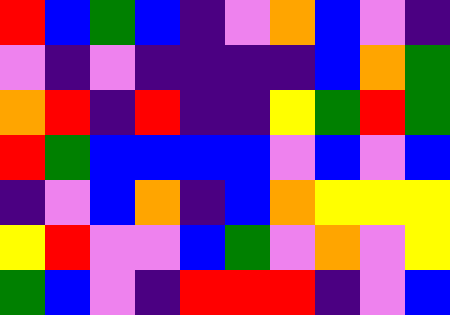[["red", "blue", "green", "blue", "indigo", "violet", "orange", "blue", "violet", "indigo"], ["violet", "indigo", "violet", "indigo", "indigo", "indigo", "indigo", "blue", "orange", "green"], ["orange", "red", "indigo", "red", "indigo", "indigo", "yellow", "green", "red", "green"], ["red", "green", "blue", "blue", "blue", "blue", "violet", "blue", "violet", "blue"], ["indigo", "violet", "blue", "orange", "indigo", "blue", "orange", "yellow", "yellow", "yellow"], ["yellow", "red", "violet", "violet", "blue", "green", "violet", "orange", "violet", "yellow"], ["green", "blue", "violet", "indigo", "red", "red", "red", "indigo", "violet", "blue"]]